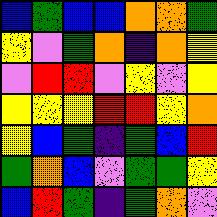[["blue", "green", "blue", "blue", "orange", "orange", "green"], ["yellow", "violet", "green", "orange", "indigo", "orange", "yellow"], ["violet", "red", "red", "violet", "yellow", "violet", "yellow"], ["yellow", "yellow", "yellow", "red", "red", "yellow", "orange"], ["yellow", "blue", "green", "indigo", "green", "blue", "red"], ["green", "orange", "blue", "violet", "green", "green", "yellow"], ["blue", "red", "green", "indigo", "green", "orange", "violet"]]